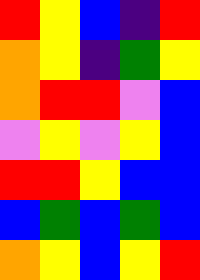[["red", "yellow", "blue", "indigo", "red"], ["orange", "yellow", "indigo", "green", "yellow"], ["orange", "red", "red", "violet", "blue"], ["violet", "yellow", "violet", "yellow", "blue"], ["red", "red", "yellow", "blue", "blue"], ["blue", "green", "blue", "green", "blue"], ["orange", "yellow", "blue", "yellow", "red"]]